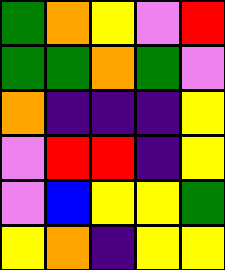[["green", "orange", "yellow", "violet", "red"], ["green", "green", "orange", "green", "violet"], ["orange", "indigo", "indigo", "indigo", "yellow"], ["violet", "red", "red", "indigo", "yellow"], ["violet", "blue", "yellow", "yellow", "green"], ["yellow", "orange", "indigo", "yellow", "yellow"]]